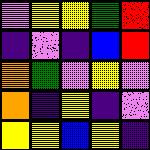[["violet", "yellow", "yellow", "green", "red"], ["indigo", "violet", "indigo", "blue", "red"], ["orange", "green", "violet", "yellow", "violet"], ["orange", "indigo", "yellow", "indigo", "violet"], ["yellow", "yellow", "blue", "yellow", "indigo"]]